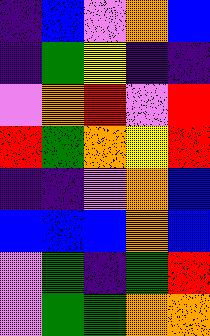[["indigo", "blue", "violet", "orange", "blue"], ["indigo", "green", "yellow", "indigo", "indigo"], ["violet", "orange", "red", "violet", "red"], ["red", "green", "orange", "yellow", "red"], ["indigo", "indigo", "violet", "orange", "blue"], ["blue", "blue", "blue", "orange", "blue"], ["violet", "green", "indigo", "green", "red"], ["violet", "green", "green", "orange", "orange"]]